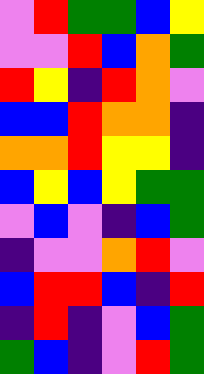[["violet", "red", "green", "green", "blue", "yellow"], ["violet", "violet", "red", "blue", "orange", "green"], ["red", "yellow", "indigo", "red", "orange", "violet"], ["blue", "blue", "red", "orange", "orange", "indigo"], ["orange", "orange", "red", "yellow", "yellow", "indigo"], ["blue", "yellow", "blue", "yellow", "green", "green"], ["violet", "blue", "violet", "indigo", "blue", "green"], ["indigo", "violet", "violet", "orange", "red", "violet"], ["blue", "red", "red", "blue", "indigo", "red"], ["indigo", "red", "indigo", "violet", "blue", "green"], ["green", "blue", "indigo", "violet", "red", "green"]]